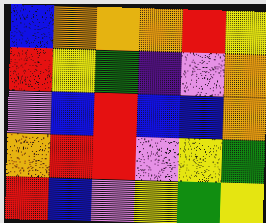[["blue", "orange", "orange", "orange", "red", "yellow"], ["red", "yellow", "green", "indigo", "violet", "orange"], ["violet", "blue", "red", "blue", "blue", "orange"], ["orange", "red", "red", "violet", "yellow", "green"], ["red", "blue", "violet", "yellow", "green", "yellow"]]